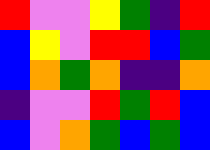[["red", "violet", "violet", "yellow", "green", "indigo", "red"], ["blue", "yellow", "violet", "red", "red", "blue", "green"], ["blue", "orange", "green", "orange", "indigo", "indigo", "orange"], ["indigo", "violet", "violet", "red", "green", "red", "blue"], ["blue", "violet", "orange", "green", "blue", "green", "blue"]]